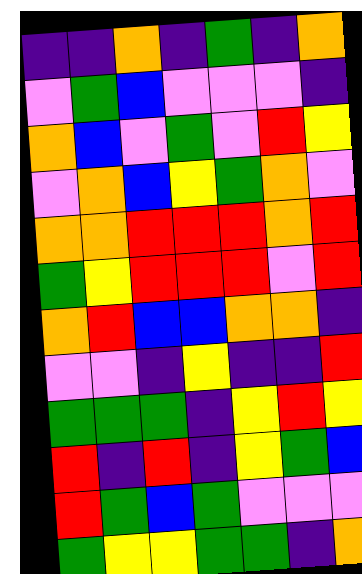[["indigo", "indigo", "orange", "indigo", "green", "indigo", "orange"], ["violet", "green", "blue", "violet", "violet", "violet", "indigo"], ["orange", "blue", "violet", "green", "violet", "red", "yellow"], ["violet", "orange", "blue", "yellow", "green", "orange", "violet"], ["orange", "orange", "red", "red", "red", "orange", "red"], ["green", "yellow", "red", "red", "red", "violet", "red"], ["orange", "red", "blue", "blue", "orange", "orange", "indigo"], ["violet", "violet", "indigo", "yellow", "indigo", "indigo", "red"], ["green", "green", "green", "indigo", "yellow", "red", "yellow"], ["red", "indigo", "red", "indigo", "yellow", "green", "blue"], ["red", "green", "blue", "green", "violet", "violet", "violet"], ["green", "yellow", "yellow", "green", "green", "indigo", "orange"]]